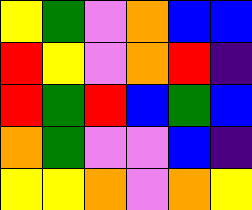[["yellow", "green", "violet", "orange", "blue", "blue"], ["red", "yellow", "violet", "orange", "red", "indigo"], ["red", "green", "red", "blue", "green", "blue"], ["orange", "green", "violet", "violet", "blue", "indigo"], ["yellow", "yellow", "orange", "violet", "orange", "yellow"]]